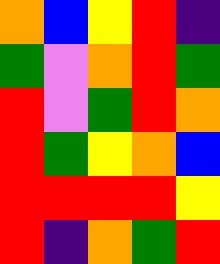[["orange", "blue", "yellow", "red", "indigo"], ["green", "violet", "orange", "red", "green"], ["red", "violet", "green", "red", "orange"], ["red", "green", "yellow", "orange", "blue"], ["red", "red", "red", "red", "yellow"], ["red", "indigo", "orange", "green", "red"]]